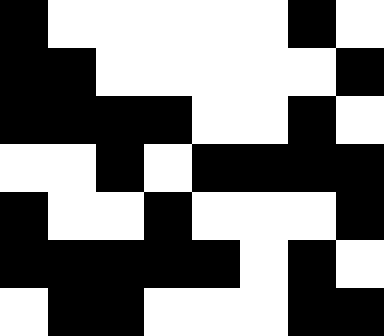[["black", "white", "white", "white", "white", "white", "black", "white"], ["black", "black", "white", "white", "white", "white", "white", "black"], ["black", "black", "black", "black", "white", "white", "black", "white"], ["white", "white", "black", "white", "black", "black", "black", "black"], ["black", "white", "white", "black", "white", "white", "white", "black"], ["black", "black", "black", "black", "black", "white", "black", "white"], ["white", "black", "black", "white", "white", "white", "black", "black"]]